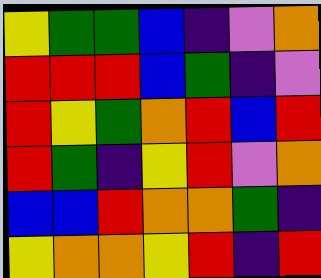[["yellow", "green", "green", "blue", "indigo", "violet", "orange"], ["red", "red", "red", "blue", "green", "indigo", "violet"], ["red", "yellow", "green", "orange", "red", "blue", "red"], ["red", "green", "indigo", "yellow", "red", "violet", "orange"], ["blue", "blue", "red", "orange", "orange", "green", "indigo"], ["yellow", "orange", "orange", "yellow", "red", "indigo", "red"]]